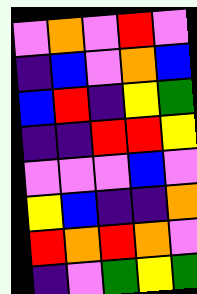[["violet", "orange", "violet", "red", "violet"], ["indigo", "blue", "violet", "orange", "blue"], ["blue", "red", "indigo", "yellow", "green"], ["indigo", "indigo", "red", "red", "yellow"], ["violet", "violet", "violet", "blue", "violet"], ["yellow", "blue", "indigo", "indigo", "orange"], ["red", "orange", "red", "orange", "violet"], ["indigo", "violet", "green", "yellow", "green"]]